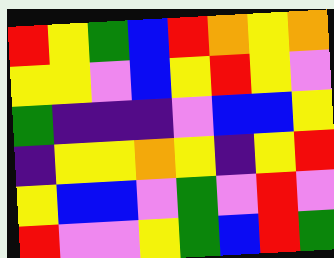[["red", "yellow", "green", "blue", "red", "orange", "yellow", "orange"], ["yellow", "yellow", "violet", "blue", "yellow", "red", "yellow", "violet"], ["green", "indigo", "indigo", "indigo", "violet", "blue", "blue", "yellow"], ["indigo", "yellow", "yellow", "orange", "yellow", "indigo", "yellow", "red"], ["yellow", "blue", "blue", "violet", "green", "violet", "red", "violet"], ["red", "violet", "violet", "yellow", "green", "blue", "red", "green"]]